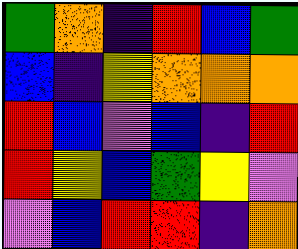[["green", "orange", "indigo", "red", "blue", "green"], ["blue", "indigo", "yellow", "orange", "orange", "orange"], ["red", "blue", "violet", "blue", "indigo", "red"], ["red", "yellow", "blue", "green", "yellow", "violet"], ["violet", "blue", "red", "red", "indigo", "orange"]]